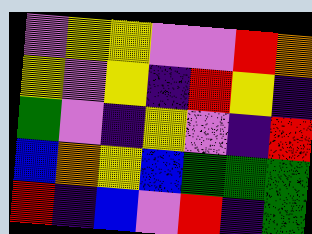[["violet", "yellow", "yellow", "violet", "violet", "red", "orange"], ["yellow", "violet", "yellow", "indigo", "red", "yellow", "indigo"], ["green", "violet", "indigo", "yellow", "violet", "indigo", "red"], ["blue", "orange", "yellow", "blue", "green", "green", "green"], ["red", "indigo", "blue", "violet", "red", "indigo", "green"]]